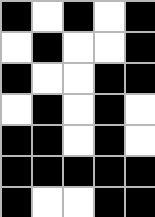[["black", "white", "black", "white", "black"], ["white", "black", "white", "white", "black"], ["black", "white", "white", "black", "black"], ["white", "black", "white", "black", "white"], ["black", "black", "white", "black", "white"], ["black", "black", "black", "black", "black"], ["black", "white", "white", "black", "black"]]